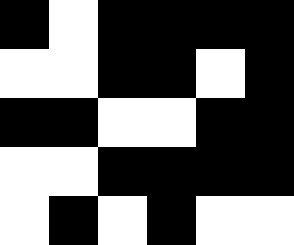[["black", "white", "black", "black", "black", "black"], ["white", "white", "black", "black", "white", "black"], ["black", "black", "white", "white", "black", "black"], ["white", "white", "black", "black", "black", "black"], ["white", "black", "white", "black", "white", "white"]]